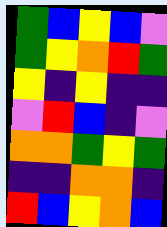[["green", "blue", "yellow", "blue", "violet"], ["green", "yellow", "orange", "red", "green"], ["yellow", "indigo", "yellow", "indigo", "indigo"], ["violet", "red", "blue", "indigo", "violet"], ["orange", "orange", "green", "yellow", "green"], ["indigo", "indigo", "orange", "orange", "indigo"], ["red", "blue", "yellow", "orange", "blue"]]